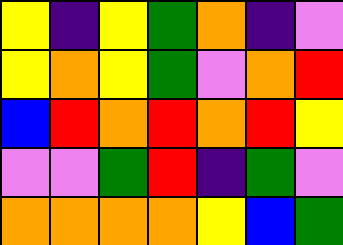[["yellow", "indigo", "yellow", "green", "orange", "indigo", "violet"], ["yellow", "orange", "yellow", "green", "violet", "orange", "red"], ["blue", "red", "orange", "red", "orange", "red", "yellow"], ["violet", "violet", "green", "red", "indigo", "green", "violet"], ["orange", "orange", "orange", "orange", "yellow", "blue", "green"]]